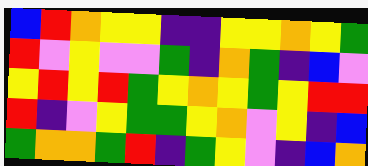[["blue", "red", "orange", "yellow", "yellow", "indigo", "indigo", "yellow", "yellow", "orange", "yellow", "green"], ["red", "violet", "yellow", "violet", "violet", "green", "indigo", "orange", "green", "indigo", "blue", "violet"], ["yellow", "red", "yellow", "red", "green", "yellow", "orange", "yellow", "green", "yellow", "red", "red"], ["red", "indigo", "violet", "yellow", "green", "green", "yellow", "orange", "violet", "yellow", "indigo", "blue"], ["green", "orange", "orange", "green", "red", "indigo", "green", "yellow", "violet", "indigo", "blue", "orange"]]